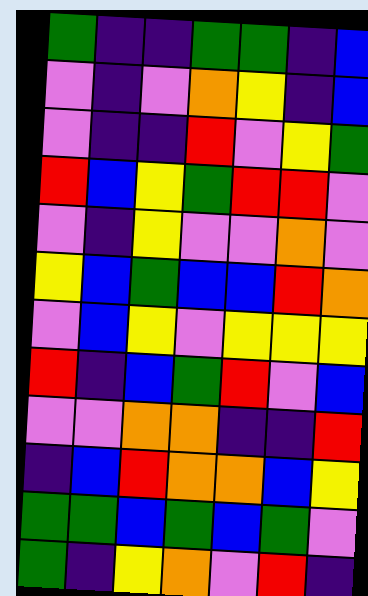[["green", "indigo", "indigo", "green", "green", "indigo", "blue"], ["violet", "indigo", "violet", "orange", "yellow", "indigo", "blue"], ["violet", "indigo", "indigo", "red", "violet", "yellow", "green"], ["red", "blue", "yellow", "green", "red", "red", "violet"], ["violet", "indigo", "yellow", "violet", "violet", "orange", "violet"], ["yellow", "blue", "green", "blue", "blue", "red", "orange"], ["violet", "blue", "yellow", "violet", "yellow", "yellow", "yellow"], ["red", "indigo", "blue", "green", "red", "violet", "blue"], ["violet", "violet", "orange", "orange", "indigo", "indigo", "red"], ["indigo", "blue", "red", "orange", "orange", "blue", "yellow"], ["green", "green", "blue", "green", "blue", "green", "violet"], ["green", "indigo", "yellow", "orange", "violet", "red", "indigo"]]